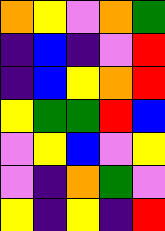[["orange", "yellow", "violet", "orange", "green"], ["indigo", "blue", "indigo", "violet", "red"], ["indigo", "blue", "yellow", "orange", "red"], ["yellow", "green", "green", "red", "blue"], ["violet", "yellow", "blue", "violet", "yellow"], ["violet", "indigo", "orange", "green", "violet"], ["yellow", "indigo", "yellow", "indigo", "red"]]